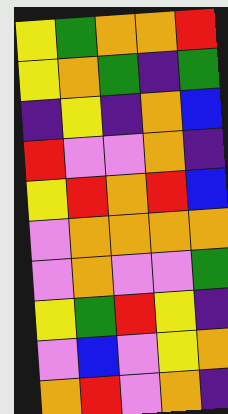[["yellow", "green", "orange", "orange", "red"], ["yellow", "orange", "green", "indigo", "green"], ["indigo", "yellow", "indigo", "orange", "blue"], ["red", "violet", "violet", "orange", "indigo"], ["yellow", "red", "orange", "red", "blue"], ["violet", "orange", "orange", "orange", "orange"], ["violet", "orange", "violet", "violet", "green"], ["yellow", "green", "red", "yellow", "indigo"], ["violet", "blue", "violet", "yellow", "orange"], ["orange", "red", "violet", "orange", "indigo"]]